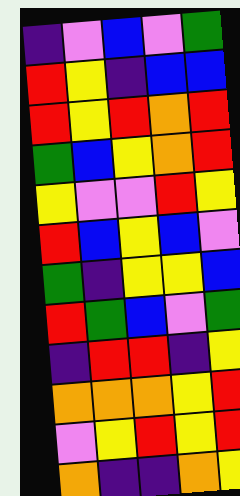[["indigo", "violet", "blue", "violet", "green"], ["red", "yellow", "indigo", "blue", "blue"], ["red", "yellow", "red", "orange", "red"], ["green", "blue", "yellow", "orange", "red"], ["yellow", "violet", "violet", "red", "yellow"], ["red", "blue", "yellow", "blue", "violet"], ["green", "indigo", "yellow", "yellow", "blue"], ["red", "green", "blue", "violet", "green"], ["indigo", "red", "red", "indigo", "yellow"], ["orange", "orange", "orange", "yellow", "red"], ["violet", "yellow", "red", "yellow", "red"], ["orange", "indigo", "indigo", "orange", "yellow"]]